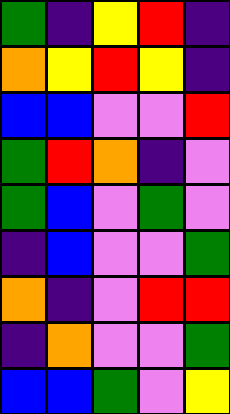[["green", "indigo", "yellow", "red", "indigo"], ["orange", "yellow", "red", "yellow", "indigo"], ["blue", "blue", "violet", "violet", "red"], ["green", "red", "orange", "indigo", "violet"], ["green", "blue", "violet", "green", "violet"], ["indigo", "blue", "violet", "violet", "green"], ["orange", "indigo", "violet", "red", "red"], ["indigo", "orange", "violet", "violet", "green"], ["blue", "blue", "green", "violet", "yellow"]]